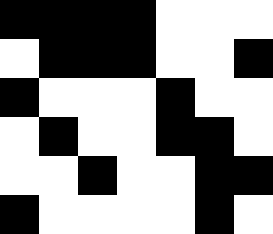[["black", "black", "black", "black", "white", "white", "white"], ["white", "black", "black", "black", "white", "white", "black"], ["black", "white", "white", "white", "black", "white", "white"], ["white", "black", "white", "white", "black", "black", "white"], ["white", "white", "black", "white", "white", "black", "black"], ["black", "white", "white", "white", "white", "black", "white"]]